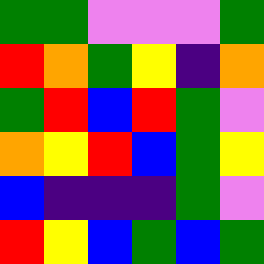[["green", "green", "violet", "violet", "violet", "green"], ["red", "orange", "green", "yellow", "indigo", "orange"], ["green", "red", "blue", "red", "green", "violet"], ["orange", "yellow", "red", "blue", "green", "yellow"], ["blue", "indigo", "indigo", "indigo", "green", "violet"], ["red", "yellow", "blue", "green", "blue", "green"]]